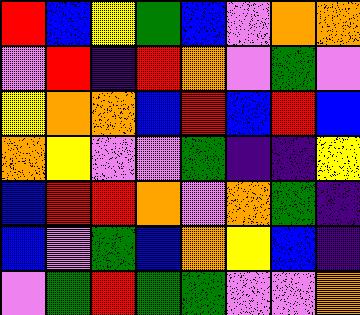[["red", "blue", "yellow", "green", "blue", "violet", "orange", "orange"], ["violet", "red", "indigo", "red", "orange", "violet", "green", "violet"], ["yellow", "orange", "orange", "blue", "red", "blue", "red", "blue"], ["orange", "yellow", "violet", "violet", "green", "indigo", "indigo", "yellow"], ["blue", "red", "red", "orange", "violet", "orange", "green", "indigo"], ["blue", "violet", "green", "blue", "orange", "yellow", "blue", "indigo"], ["violet", "green", "red", "green", "green", "violet", "violet", "orange"]]